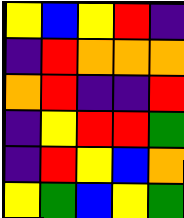[["yellow", "blue", "yellow", "red", "indigo"], ["indigo", "red", "orange", "orange", "orange"], ["orange", "red", "indigo", "indigo", "red"], ["indigo", "yellow", "red", "red", "green"], ["indigo", "red", "yellow", "blue", "orange"], ["yellow", "green", "blue", "yellow", "green"]]